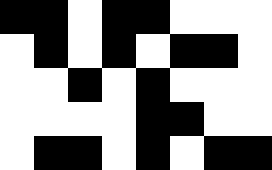[["black", "black", "white", "black", "black", "white", "white", "white"], ["white", "black", "white", "black", "white", "black", "black", "white"], ["white", "white", "black", "white", "black", "white", "white", "white"], ["white", "white", "white", "white", "black", "black", "white", "white"], ["white", "black", "black", "white", "black", "white", "black", "black"]]